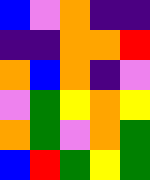[["blue", "violet", "orange", "indigo", "indigo"], ["indigo", "indigo", "orange", "orange", "red"], ["orange", "blue", "orange", "indigo", "violet"], ["violet", "green", "yellow", "orange", "yellow"], ["orange", "green", "violet", "orange", "green"], ["blue", "red", "green", "yellow", "green"]]